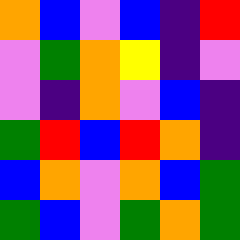[["orange", "blue", "violet", "blue", "indigo", "red"], ["violet", "green", "orange", "yellow", "indigo", "violet"], ["violet", "indigo", "orange", "violet", "blue", "indigo"], ["green", "red", "blue", "red", "orange", "indigo"], ["blue", "orange", "violet", "orange", "blue", "green"], ["green", "blue", "violet", "green", "orange", "green"]]